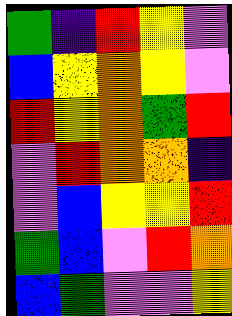[["green", "indigo", "red", "yellow", "violet"], ["blue", "yellow", "orange", "yellow", "violet"], ["red", "yellow", "orange", "green", "red"], ["violet", "red", "orange", "orange", "indigo"], ["violet", "blue", "yellow", "yellow", "red"], ["green", "blue", "violet", "red", "orange"], ["blue", "green", "violet", "violet", "yellow"]]